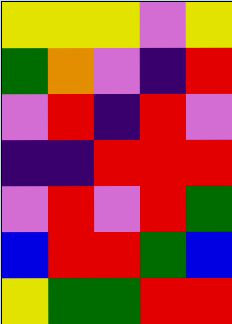[["yellow", "yellow", "yellow", "violet", "yellow"], ["green", "orange", "violet", "indigo", "red"], ["violet", "red", "indigo", "red", "violet"], ["indigo", "indigo", "red", "red", "red"], ["violet", "red", "violet", "red", "green"], ["blue", "red", "red", "green", "blue"], ["yellow", "green", "green", "red", "red"]]